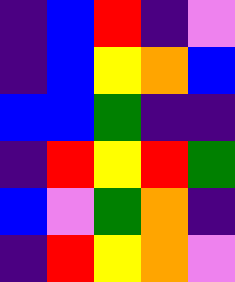[["indigo", "blue", "red", "indigo", "violet"], ["indigo", "blue", "yellow", "orange", "blue"], ["blue", "blue", "green", "indigo", "indigo"], ["indigo", "red", "yellow", "red", "green"], ["blue", "violet", "green", "orange", "indigo"], ["indigo", "red", "yellow", "orange", "violet"]]